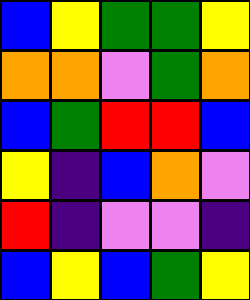[["blue", "yellow", "green", "green", "yellow"], ["orange", "orange", "violet", "green", "orange"], ["blue", "green", "red", "red", "blue"], ["yellow", "indigo", "blue", "orange", "violet"], ["red", "indigo", "violet", "violet", "indigo"], ["blue", "yellow", "blue", "green", "yellow"]]